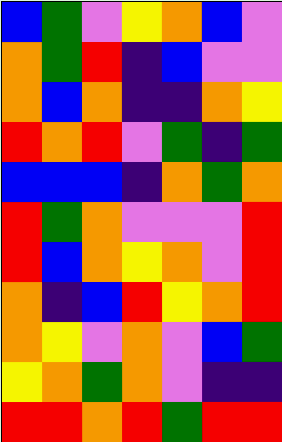[["blue", "green", "violet", "yellow", "orange", "blue", "violet"], ["orange", "green", "red", "indigo", "blue", "violet", "violet"], ["orange", "blue", "orange", "indigo", "indigo", "orange", "yellow"], ["red", "orange", "red", "violet", "green", "indigo", "green"], ["blue", "blue", "blue", "indigo", "orange", "green", "orange"], ["red", "green", "orange", "violet", "violet", "violet", "red"], ["red", "blue", "orange", "yellow", "orange", "violet", "red"], ["orange", "indigo", "blue", "red", "yellow", "orange", "red"], ["orange", "yellow", "violet", "orange", "violet", "blue", "green"], ["yellow", "orange", "green", "orange", "violet", "indigo", "indigo"], ["red", "red", "orange", "red", "green", "red", "red"]]